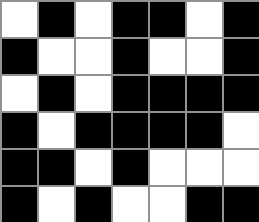[["white", "black", "white", "black", "black", "white", "black"], ["black", "white", "white", "black", "white", "white", "black"], ["white", "black", "white", "black", "black", "black", "black"], ["black", "white", "black", "black", "black", "black", "white"], ["black", "black", "white", "black", "white", "white", "white"], ["black", "white", "black", "white", "white", "black", "black"]]